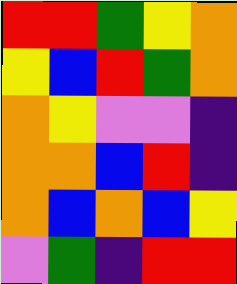[["red", "red", "green", "yellow", "orange"], ["yellow", "blue", "red", "green", "orange"], ["orange", "yellow", "violet", "violet", "indigo"], ["orange", "orange", "blue", "red", "indigo"], ["orange", "blue", "orange", "blue", "yellow"], ["violet", "green", "indigo", "red", "red"]]